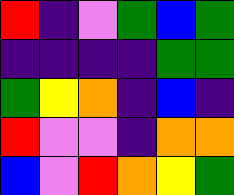[["red", "indigo", "violet", "green", "blue", "green"], ["indigo", "indigo", "indigo", "indigo", "green", "green"], ["green", "yellow", "orange", "indigo", "blue", "indigo"], ["red", "violet", "violet", "indigo", "orange", "orange"], ["blue", "violet", "red", "orange", "yellow", "green"]]